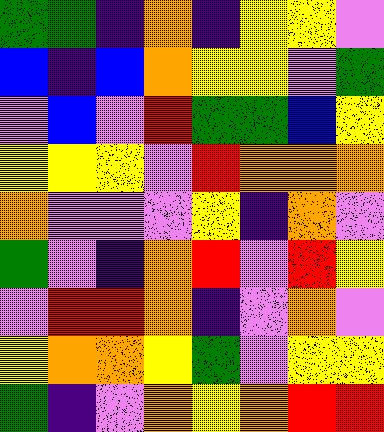[["green", "green", "indigo", "orange", "indigo", "yellow", "yellow", "violet"], ["blue", "indigo", "blue", "orange", "yellow", "yellow", "violet", "green"], ["violet", "blue", "violet", "red", "green", "green", "blue", "yellow"], ["yellow", "yellow", "yellow", "violet", "red", "orange", "orange", "orange"], ["orange", "violet", "violet", "violet", "yellow", "indigo", "orange", "violet"], ["green", "violet", "indigo", "orange", "red", "violet", "red", "yellow"], ["violet", "red", "red", "orange", "indigo", "violet", "orange", "violet"], ["yellow", "orange", "orange", "yellow", "green", "violet", "yellow", "yellow"], ["green", "indigo", "violet", "orange", "yellow", "orange", "red", "red"]]